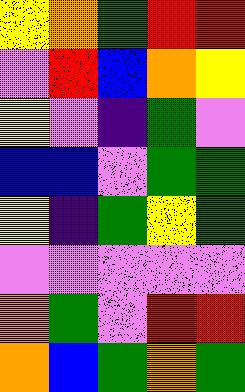[["yellow", "orange", "green", "red", "red"], ["violet", "red", "blue", "orange", "yellow"], ["yellow", "violet", "indigo", "green", "violet"], ["blue", "blue", "violet", "green", "green"], ["yellow", "indigo", "green", "yellow", "green"], ["violet", "violet", "violet", "violet", "violet"], ["orange", "green", "violet", "red", "red"], ["orange", "blue", "green", "orange", "green"]]